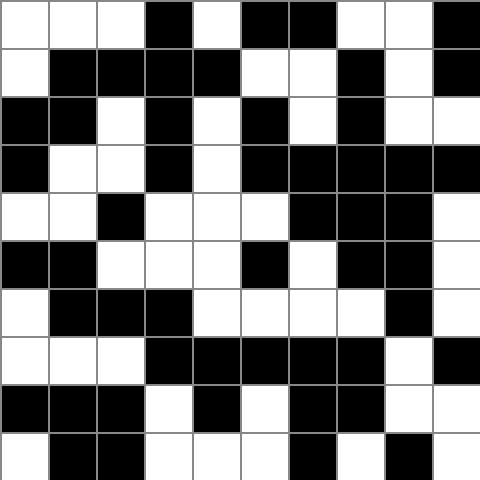[["white", "white", "white", "black", "white", "black", "black", "white", "white", "black"], ["white", "black", "black", "black", "black", "white", "white", "black", "white", "black"], ["black", "black", "white", "black", "white", "black", "white", "black", "white", "white"], ["black", "white", "white", "black", "white", "black", "black", "black", "black", "black"], ["white", "white", "black", "white", "white", "white", "black", "black", "black", "white"], ["black", "black", "white", "white", "white", "black", "white", "black", "black", "white"], ["white", "black", "black", "black", "white", "white", "white", "white", "black", "white"], ["white", "white", "white", "black", "black", "black", "black", "black", "white", "black"], ["black", "black", "black", "white", "black", "white", "black", "black", "white", "white"], ["white", "black", "black", "white", "white", "white", "black", "white", "black", "white"]]